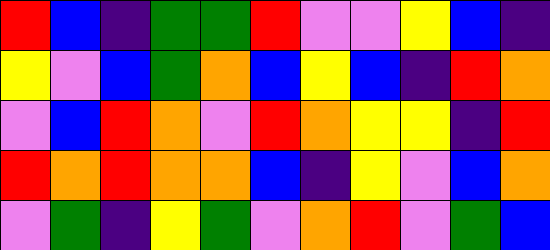[["red", "blue", "indigo", "green", "green", "red", "violet", "violet", "yellow", "blue", "indigo"], ["yellow", "violet", "blue", "green", "orange", "blue", "yellow", "blue", "indigo", "red", "orange"], ["violet", "blue", "red", "orange", "violet", "red", "orange", "yellow", "yellow", "indigo", "red"], ["red", "orange", "red", "orange", "orange", "blue", "indigo", "yellow", "violet", "blue", "orange"], ["violet", "green", "indigo", "yellow", "green", "violet", "orange", "red", "violet", "green", "blue"]]